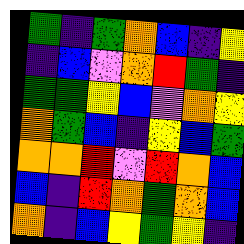[["green", "indigo", "green", "orange", "blue", "indigo", "yellow"], ["indigo", "blue", "violet", "orange", "red", "green", "indigo"], ["green", "green", "yellow", "blue", "violet", "orange", "yellow"], ["orange", "green", "blue", "indigo", "yellow", "blue", "green"], ["orange", "orange", "red", "violet", "red", "orange", "blue"], ["blue", "indigo", "red", "orange", "green", "orange", "blue"], ["orange", "indigo", "blue", "yellow", "green", "yellow", "indigo"]]